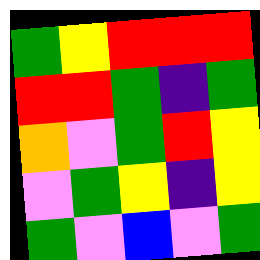[["green", "yellow", "red", "red", "red"], ["red", "red", "green", "indigo", "green"], ["orange", "violet", "green", "red", "yellow"], ["violet", "green", "yellow", "indigo", "yellow"], ["green", "violet", "blue", "violet", "green"]]